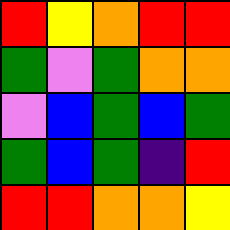[["red", "yellow", "orange", "red", "red"], ["green", "violet", "green", "orange", "orange"], ["violet", "blue", "green", "blue", "green"], ["green", "blue", "green", "indigo", "red"], ["red", "red", "orange", "orange", "yellow"]]